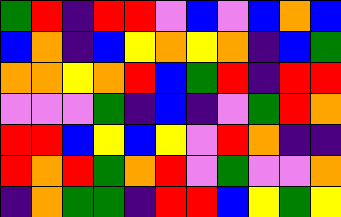[["green", "red", "indigo", "red", "red", "violet", "blue", "violet", "blue", "orange", "blue"], ["blue", "orange", "indigo", "blue", "yellow", "orange", "yellow", "orange", "indigo", "blue", "green"], ["orange", "orange", "yellow", "orange", "red", "blue", "green", "red", "indigo", "red", "red"], ["violet", "violet", "violet", "green", "indigo", "blue", "indigo", "violet", "green", "red", "orange"], ["red", "red", "blue", "yellow", "blue", "yellow", "violet", "red", "orange", "indigo", "indigo"], ["red", "orange", "red", "green", "orange", "red", "violet", "green", "violet", "violet", "orange"], ["indigo", "orange", "green", "green", "indigo", "red", "red", "blue", "yellow", "green", "yellow"]]